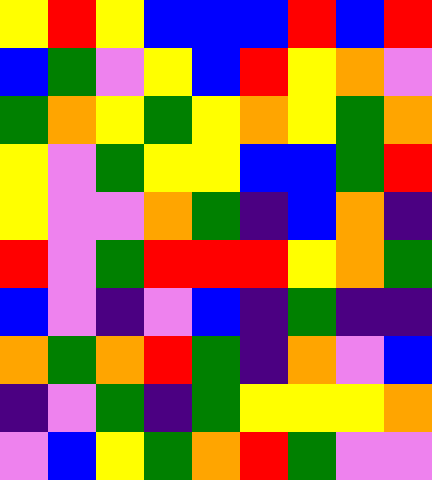[["yellow", "red", "yellow", "blue", "blue", "blue", "red", "blue", "red"], ["blue", "green", "violet", "yellow", "blue", "red", "yellow", "orange", "violet"], ["green", "orange", "yellow", "green", "yellow", "orange", "yellow", "green", "orange"], ["yellow", "violet", "green", "yellow", "yellow", "blue", "blue", "green", "red"], ["yellow", "violet", "violet", "orange", "green", "indigo", "blue", "orange", "indigo"], ["red", "violet", "green", "red", "red", "red", "yellow", "orange", "green"], ["blue", "violet", "indigo", "violet", "blue", "indigo", "green", "indigo", "indigo"], ["orange", "green", "orange", "red", "green", "indigo", "orange", "violet", "blue"], ["indigo", "violet", "green", "indigo", "green", "yellow", "yellow", "yellow", "orange"], ["violet", "blue", "yellow", "green", "orange", "red", "green", "violet", "violet"]]